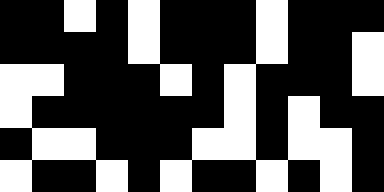[["black", "black", "white", "black", "white", "black", "black", "black", "white", "black", "black", "black"], ["black", "black", "black", "black", "white", "black", "black", "black", "white", "black", "black", "white"], ["white", "white", "black", "black", "black", "white", "black", "white", "black", "black", "black", "white"], ["white", "black", "black", "black", "black", "black", "black", "white", "black", "white", "black", "black"], ["black", "white", "white", "black", "black", "black", "white", "white", "black", "white", "white", "black"], ["white", "black", "black", "white", "black", "white", "black", "black", "white", "black", "white", "black"]]